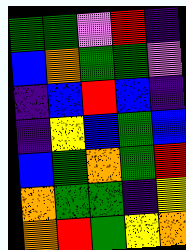[["green", "green", "violet", "red", "indigo"], ["blue", "orange", "green", "green", "violet"], ["indigo", "blue", "red", "blue", "indigo"], ["indigo", "yellow", "blue", "green", "blue"], ["blue", "green", "orange", "green", "red"], ["orange", "green", "green", "indigo", "yellow"], ["orange", "red", "green", "yellow", "orange"]]